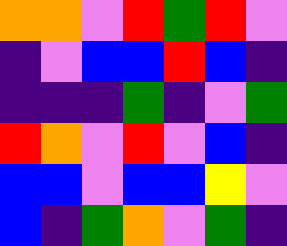[["orange", "orange", "violet", "red", "green", "red", "violet"], ["indigo", "violet", "blue", "blue", "red", "blue", "indigo"], ["indigo", "indigo", "indigo", "green", "indigo", "violet", "green"], ["red", "orange", "violet", "red", "violet", "blue", "indigo"], ["blue", "blue", "violet", "blue", "blue", "yellow", "violet"], ["blue", "indigo", "green", "orange", "violet", "green", "indigo"]]